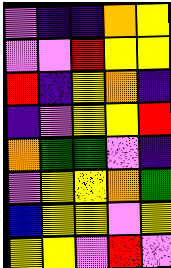[["violet", "indigo", "indigo", "orange", "yellow"], ["violet", "violet", "red", "yellow", "yellow"], ["red", "indigo", "yellow", "orange", "indigo"], ["indigo", "violet", "yellow", "yellow", "red"], ["orange", "green", "green", "violet", "indigo"], ["violet", "yellow", "yellow", "orange", "green"], ["blue", "yellow", "yellow", "violet", "yellow"], ["yellow", "yellow", "violet", "red", "violet"]]